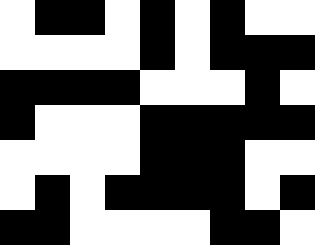[["white", "black", "black", "white", "black", "white", "black", "white", "white"], ["white", "white", "white", "white", "black", "white", "black", "black", "black"], ["black", "black", "black", "black", "white", "white", "white", "black", "white"], ["black", "white", "white", "white", "black", "black", "black", "black", "black"], ["white", "white", "white", "white", "black", "black", "black", "white", "white"], ["white", "black", "white", "black", "black", "black", "black", "white", "black"], ["black", "black", "white", "white", "white", "white", "black", "black", "white"]]